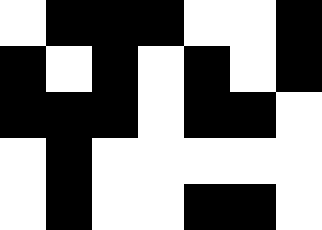[["white", "black", "black", "black", "white", "white", "black"], ["black", "white", "black", "white", "black", "white", "black"], ["black", "black", "black", "white", "black", "black", "white"], ["white", "black", "white", "white", "white", "white", "white"], ["white", "black", "white", "white", "black", "black", "white"]]